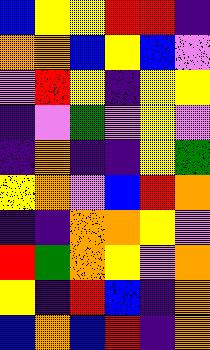[["blue", "yellow", "yellow", "red", "red", "indigo"], ["orange", "orange", "blue", "yellow", "blue", "violet"], ["violet", "red", "yellow", "indigo", "yellow", "yellow"], ["indigo", "violet", "green", "violet", "yellow", "violet"], ["indigo", "orange", "indigo", "indigo", "yellow", "green"], ["yellow", "orange", "violet", "blue", "red", "orange"], ["indigo", "indigo", "orange", "orange", "yellow", "violet"], ["red", "green", "orange", "yellow", "violet", "orange"], ["yellow", "indigo", "red", "blue", "indigo", "orange"], ["blue", "orange", "blue", "red", "indigo", "orange"]]